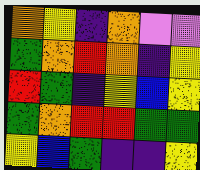[["orange", "yellow", "indigo", "orange", "violet", "violet"], ["green", "orange", "red", "orange", "indigo", "yellow"], ["red", "green", "indigo", "yellow", "blue", "yellow"], ["green", "orange", "red", "red", "green", "green"], ["yellow", "blue", "green", "indigo", "indigo", "yellow"]]